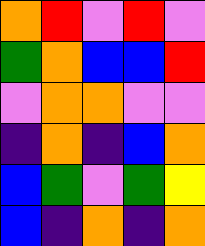[["orange", "red", "violet", "red", "violet"], ["green", "orange", "blue", "blue", "red"], ["violet", "orange", "orange", "violet", "violet"], ["indigo", "orange", "indigo", "blue", "orange"], ["blue", "green", "violet", "green", "yellow"], ["blue", "indigo", "orange", "indigo", "orange"]]